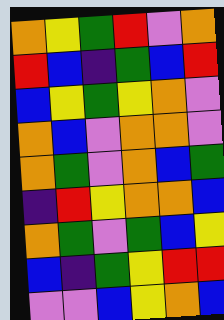[["orange", "yellow", "green", "red", "violet", "orange"], ["red", "blue", "indigo", "green", "blue", "red"], ["blue", "yellow", "green", "yellow", "orange", "violet"], ["orange", "blue", "violet", "orange", "orange", "violet"], ["orange", "green", "violet", "orange", "blue", "green"], ["indigo", "red", "yellow", "orange", "orange", "blue"], ["orange", "green", "violet", "green", "blue", "yellow"], ["blue", "indigo", "green", "yellow", "red", "red"], ["violet", "violet", "blue", "yellow", "orange", "blue"]]